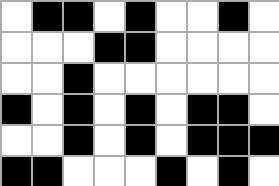[["white", "black", "black", "white", "black", "white", "white", "black", "white"], ["white", "white", "white", "black", "black", "white", "white", "white", "white"], ["white", "white", "black", "white", "white", "white", "white", "white", "white"], ["black", "white", "black", "white", "black", "white", "black", "black", "white"], ["white", "white", "black", "white", "black", "white", "black", "black", "black"], ["black", "black", "white", "white", "white", "black", "white", "black", "white"]]